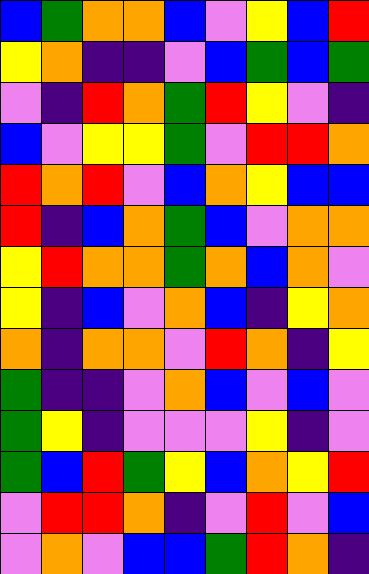[["blue", "green", "orange", "orange", "blue", "violet", "yellow", "blue", "red"], ["yellow", "orange", "indigo", "indigo", "violet", "blue", "green", "blue", "green"], ["violet", "indigo", "red", "orange", "green", "red", "yellow", "violet", "indigo"], ["blue", "violet", "yellow", "yellow", "green", "violet", "red", "red", "orange"], ["red", "orange", "red", "violet", "blue", "orange", "yellow", "blue", "blue"], ["red", "indigo", "blue", "orange", "green", "blue", "violet", "orange", "orange"], ["yellow", "red", "orange", "orange", "green", "orange", "blue", "orange", "violet"], ["yellow", "indigo", "blue", "violet", "orange", "blue", "indigo", "yellow", "orange"], ["orange", "indigo", "orange", "orange", "violet", "red", "orange", "indigo", "yellow"], ["green", "indigo", "indigo", "violet", "orange", "blue", "violet", "blue", "violet"], ["green", "yellow", "indigo", "violet", "violet", "violet", "yellow", "indigo", "violet"], ["green", "blue", "red", "green", "yellow", "blue", "orange", "yellow", "red"], ["violet", "red", "red", "orange", "indigo", "violet", "red", "violet", "blue"], ["violet", "orange", "violet", "blue", "blue", "green", "red", "orange", "indigo"]]